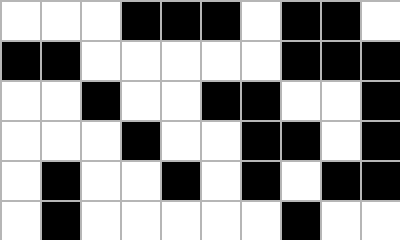[["white", "white", "white", "black", "black", "black", "white", "black", "black", "white"], ["black", "black", "white", "white", "white", "white", "white", "black", "black", "black"], ["white", "white", "black", "white", "white", "black", "black", "white", "white", "black"], ["white", "white", "white", "black", "white", "white", "black", "black", "white", "black"], ["white", "black", "white", "white", "black", "white", "black", "white", "black", "black"], ["white", "black", "white", "white", "white", "white", "white", "black", "white", "white"]]